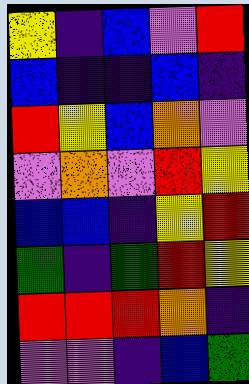[["yellow", "indigo", "blue", "violet", "red"], ["blue", "indigo", "indigo", "blue", "indigo"], ["red", "yellow", "blue", "orange", "violet"], ["violet", "orange", "violet", "red", "yellow"], ["blue", "blue", "indigo", "yellow", "red"], ["green", "indigo", "green", "red", "yellow"], ["red", "red", "red", "orange", "indigo"], ["violet", "violet", "indigo", "blue", "green"]]